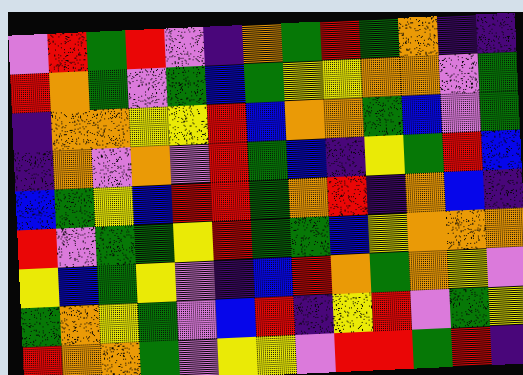[["violet", "red", "green", "red", "violet", "indigo", "orange", "green", "red", "green", "orange", "indigo", "indigo"], ["red", "orange", "green", "violet", "green", "blue", "green", "yellow", "yellow", "orange", "orange", "violet", "green"], ["indigo", "orange", "orange", "yellow", "yellow", "red", "blue", "orange", "orange", "green", "blue", "violet", "green"], ["indigo", "orange", "violet", "orange", "violet", "red", "green", "blue", "indigo", "yellow", "green", "red", "blue"], ["blue", "green", "yellow", "blue", "red", "red", "green", "orange", "red", "indigo", "orange", "blue", "indigo"], ["red", "violet", "green", "green", "yellow", "red", "green", "green", "blue", "yellow", "orange", "orange", "orange"], ["yellow", "blue", "green", "yellow", "violet", "indigo", "blue", "red", "orange", "green", "orange", "yellow", "violet"], ["green", "orange", "yellow", "green", "violet", "blue", "red", "indigo", "yellow", "red", "violet", "green", "yellow"], ["red", "orange", "orange", "green", "violet", "yellow", "yellow", "violet", "red", "red", "green", "red", "indigo"]]